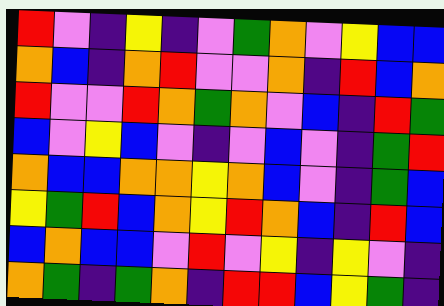[["red", "violet", "indigo", "yellow", "indigo", "violet", "green", "orange", "violet", "yellow", "blue", "blue"], ["orange", "blue", "indigo", "orange", "red", "violet", "violet", "orange", "indigo", "red", "blue", "orange"], ["red", "violet", "violet", "red", "orange", "green", "orange", "violet", "blue", "indigo", "red", "green"], ["blue", "violet", "yellow", "blue", "violet", "indigo", "violet", "blue", "violet", "indigo", "green", "red"], ["orange", "blue", "blue", "orange", "orange", "yellow", "orange", "blue", "violet", "indigo", "green", "blue"], ["yellow", "green", "red", "blue", "orange", "yellow", "red", "orange", "blue", "indigo", "red", "blue"], ["blue", "orange", "blue", "blue", "violet", "red", "violet", "yellow", "indigo", "yellow", "violet", "indigo"], ["orange", "green", "indigo", "green", "orange", "indigo", "red", "red", "blue", "yellow", "green", "indigo"]]